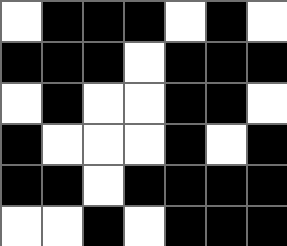[["white", "black", "black", "black", "white", "black", "white"], ["black", "black", "black", "white", "black", "black", "black"], ["white", "black", "white", "white", "black", "black", "white"], ["black", "white", "white", "white", "black", "white", "black"], ["black", "black", "white", "black", "black", "black", "black"], ["white", "white", "black", "white", "black", "black", "black"]]